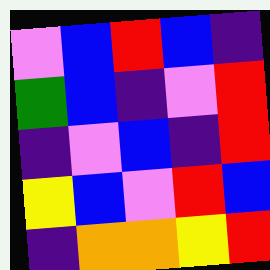[["violet", "blue", "red", "blue", "indigo"], ["green", "blue", "indigo", "violet", "red"], ["indigo", "violet", "blue", "indigo", "red"], ["yellow", "blue", "violet", "red", "blue"], ["indigo", "orange", "orange", "yellow", "red"]]